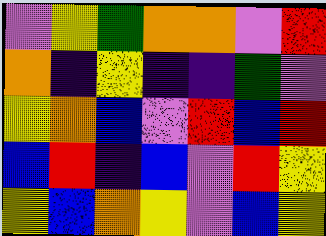[["violet", "yellow", "green", "orange", "orange", "violet", "red"], ["orange", "indigo", "yellow", "indigo", "indigo", "green", "violet"], ["yellow", "orange", "blue", "violet", "red", "blue", "red"], ["blue", "red", "indigo", "blue", "violet", "red", "yellow"], ["yellow", "blue", "orange", "yellow", "violet", "blue", "yellow"]]